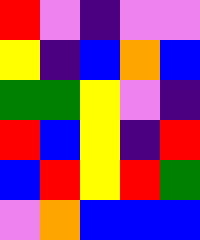[["red", "violet", "indigo", "violet", "violet"], ["yellow", "indigo", "blue", "orange", "blue"], ["green", "green", "yellow", "violet", "indigo"], ["red", "blue", "yellow", "indigo", "red"], ["blue", "red", "yellow", "red", "green"], ["violet", "orange", "blue", "blue", "blue"]]